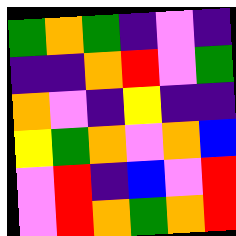[["green", "orange", "green", "indigo", "violet", "indigo"], ["indigo", "indigo", "orange", "red", "violet", "green"], ["orange", "violet", "indigo", "yellow", "indigo", "indigo"], ["yellow", "green", "orange", "violet", "orange", "blue"], ["violet", "red", "indigo", "blue", "violet", "red"], ["violet", "red", "orange", "green", "orange", "red"]]